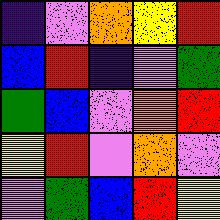[["indigo", "violet", "orange", "yellow", "red"], ["blue", "red", "indigo", "violet", "green"], ["green", "blue", "violet", "orange", "red"], ["yellow", "red", "violet", "orange", "violet"], ["violet", "green", "blue", "red", "yellow"]]